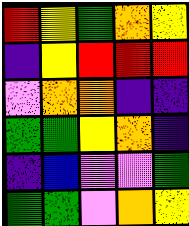[["red", "yellow", "green", "orange", "yellow"], ["indigo", "yellow", "red", "red", "red"], ["violet", "orange", "orange", "indigo", "indigo"], ["green", "green", "yellow", "orange", "indigo"], ["indigo", "blue", "violet", "violet", "green"], ["green", "green", "violet", "orange", "yellow"]]